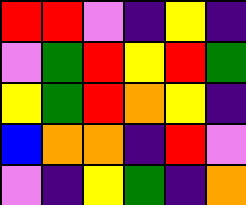[["red", "red", "violet", "indigo", "yellow", "indigo"], ["violet", "green", "red", "yellow", "red", "green"], ["yellow", "green", "red", "orange", "yellow", "indigo"], ["blue", "orange", "orange", "indigo", "red", "violet"], ["violet", "indigo", "yellow", "green", "indigo", "orange"]]